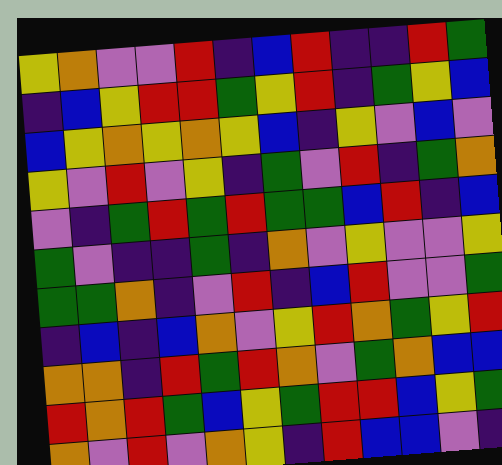[["yellow", "orange", "violet", "violet", "red", "indigo", "blue", "red", "indigo", "indigo", "red", "green"], ["indigo", "blue", "yellow", "red", "red", "green", "yellow", "red", "indigo", "green", "yellow", "blue"], ["blue", "yellow", "orange", "yellow", "orange", "yellow", "blue", "indigo", "yellow", "violet", "blue", "violet"], ["yellow", "violet", "red", "violet", "yellow", "indigo", "green", "violet", "red", "indigo", "green", "orange"], ["violet", "indigo", "green", "red", "green", "red", "green", "green", "blue", "red", "indigo", "blue"], ["green", "violet", "indigo", "indigo", "green", "indigo", "orange", "violet", "yellow", "violet", "violet", "yellow"], ["green", "green", "orange", "indigo", "violet", "red", "indigo", "blue", "red", "violet", "violet", "green"], ["indigo", "blue", "indigo", "blue", "orange", "violet", "yellow", "red", "orange", "green", "yellow", "red"], ["orange", "orange", "indigo", "red", "green", "red", "orange", "violet", "green", "orange", "blue", "blue"], ["red", "orange", "red", "green", "blue", "yellow", "green", "red", "red", "blue", "yellow", "green"], ["orange", "violet", "red", "violet", "orange", "yellow", "indigo", "red", "blue", "blue", "violet", "indigo"]]